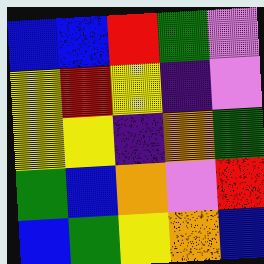[["blue", "blue", "red", "green", "violet"], ["yellow", "red", "yellow", "indigo", "violet"], ["yellow", "yellow", "indigo", "orange", "green"], ["green", "blue", "orange", "violet", "red"], ["blue", "green", "yellow", "orange", "blue"]]